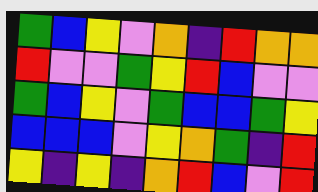[["green", "blue", "yellow", "violet", "orange", "indigo", "red", "orange", "orange"], ["red", "violet", "violet", "green", "yellow", "red", "blue", "violet", "violet"], ["green", "blue", "yellow", "violet", "green", "blue", "blue", "green", "yellow"], ["blue", "blue", "blue", "violet", "yellow", "orange", "green", "indigo", "red"], ["yellow", "indigo", "yellow", "indigo", "orange", "red", "blue", "violet", "red"]]